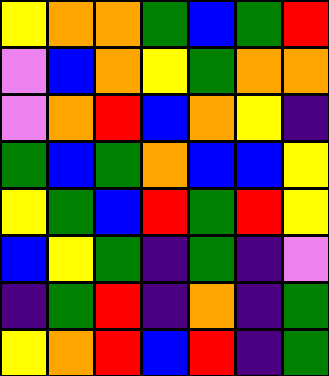[["yellow", "orange", "orange", "green", "blue", "green", "red"], ["violet", "blue", "orange", "yellow", "green", "orange", "orange"], ["violet", "orange", "red", "blue", "orange", "yellow", "indigo"], ["green", "blue", "green", "orange", "blue", "blue", "yellow"], ["yellow", "green", "blue", "red", "green", "red", "yellow"], ["blue", "yellow", "green", "indigo", "green", "indigo", "violet"], ["indigo", "green", "red", "indigo", "orange", "indigo", "green"], ["yellow", "orange", "red", "blue", "red", "indigo", "green"]]